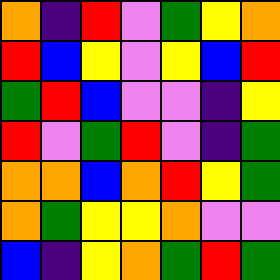[["orange", "indigo", "red", "violet", "green", "yellow", "orange"], ["red", "blue", "yellow", "violet", "yellow", "blue", "red"], ["green", "red", "blue", "violet", "violet", "indigo", "yellow"], ["red", "violet", "green", "red", "violet", "indigo", "green"], ["orange", "orange", "blue", "orange", "red", "yellow", "green"], ["orange", "green", "yellow", "yellow", "orange", "violet", "violet"], ["blue", "indigo", "yellow", "orange", "green", "red", "green"]]